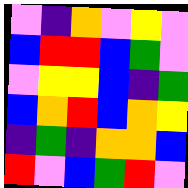[["violet", "indigo", "orange", "violet", "yellow", "violet"], ["blue", "red", "red", "blue", "green", "violet"], ["violet", "yellow", "yellow", "blue", "indigo", "green"], ["blue", "orange", "red", "blue", "orange", "yellow"], ["indigo", "green", "indigo", "orange", "orange", "blue"], ["red", "violet", "blue", "green", "red", "violet"]]